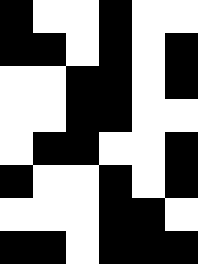[["black", "white", "white", "black", "white", "white"], ["black", "black", "white", "black", "white", "black"], ["white", "white", "black", "black", "white", "black"], ["white", "white", "black", "black", "white", "white"], ["white", "black", "black", "white", "white", "black"], ["black", "white", "white", "black", "white", "black"], ["white", "white", "white", "black", "black", "white"], ["black", "black", "white", "black", "black", "black"]]